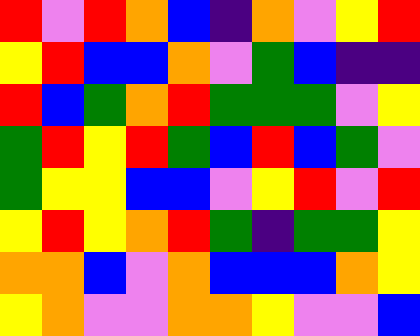[["red", "violet", "red", "orange", "blue", "indigo", "orange", "violet", "yellow", "red"], ["yellow", "red", "blue", "blue", "orange", "violet", "green", "blue", "indigo", "indigo"], ["red", "blue", "green", "orange", "red", "green", "green", "green", "violet", "yellow"], ["green", "red", "yellow", "red", "green", "blue", "red", "blue", "green", "violet"], ["green", "yellow", "yellow", "blue", "blue", "violet", "yellow", "red", "violet", "red"], ["yellow", "red", "yellow", "orange", "red", "green", "indigo", "green", "green", "yellow"], ["orange", "orange", "blue", "violet", "orange", "blue", "blue", "blue", "orange", "yellow"], ["yellow", "orange", "violet", "violet", "orange", "orange", "yellow", "violet", "violet", "blue"]]